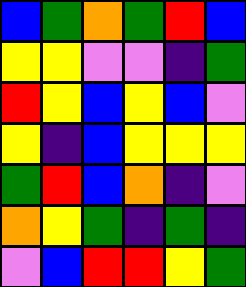[["blue", "green", "orange", "green", "red", "blue"], ["yellow", "yellow", "violet", "violet", "indigo", "green"], ["red", "yellow", "blue", "yellow", "blue", "violet"], ["yellow", "indigo", "blue", "yellow", "yellow", "yellow"], ["green", "red", "blue", "orange", "indigo", "violet"], ["orange", "yellow", "green", "indigo", "green", "indigo"], ["violet", "blue", "red", "red", "yellow", "green"]]